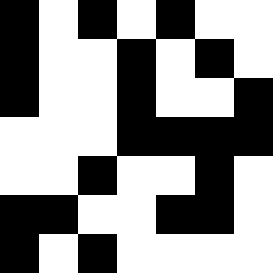[["black", "white", "black", "white", "black", "white", "white"], ["black", "white", "white", "black", "white", "black", "white"], ["black", "white", "white", "black", "white", "white", "black"], ["white", "white", "white", "black", "black", "black", "black"], ["white", "white", "black", "white", "white", "black", "white"], ["black", "black", "white", "white", "black", "black", "white"], ["black", "white", "black", "white", "white", "white", "white"]]